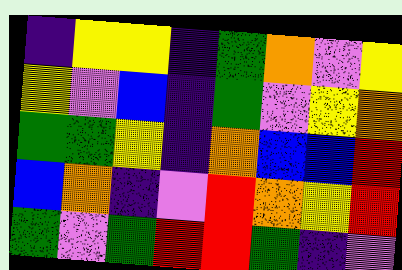[["indigo", "yellow", "yellow", "indigo", "green", "orange", "violet", "yellow"], ["yellow", "violet", "blue", "indigo", "green", "violet", "yellow", "orange"], ["green", "green", "yellow", "indigo", "orange", "blue", "blue", "red"], ["blue", "orange", "indigo", "violet", "red", "orange", "yellow", "red"], ["green", "violet", "green", "red", "red", "green", "indigo", "violet"]]